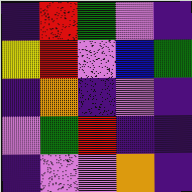[["indigo", "red", "green", "violet", "indigo"], ["yellow", "red", "violet", "blue", "green"], ["indigo", "orange", "indigo", "violet", "indigo"], ["violet", "green", "red", "indigo", "indigo"], ["indigo", "violet", "violet", "orange", "indigo"]]